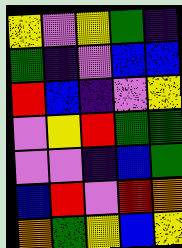[["yellow", "violet", "yellow", "green", "indigo"], ["green", "indigo", "violet", "blue", "blue"], ["red", "blue", "indigo", "violet", "yellow"], ["violet", "yellow", "red", "green", "green"], ["violet", "violet", "indigo", "blue", "green"], ["blue", "red", "violet", "red", "orange"], ["orange", "green", "yellow", "blue", "yellow"]]